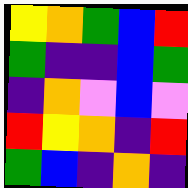[["yellow", "orange", "green", "blue", "red"], ["green", "indigo", "indigo", "blue", "green"], ["indigo", "orange", "violet", "blue", "violet"], ["red", "yellow", "orange", "indigo", "red"], ["green", "blue", "indigo", "orange", "indigo"]]